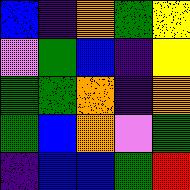[["blue", "indigo", "orange", "green", "yellow"], ["violet", "green", "blue", "indigo", "yellow"], ["green", "green", "orange", "indigo", "orange"], ["green", "blue", "orange", "violet", "green"], ["indigo", "blue", "blue", "green", "red"]]